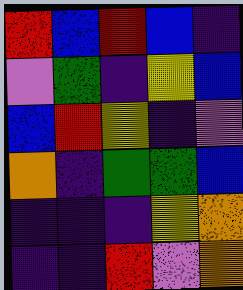[["red", "blue", "red", "blue", "indigo"], ["violet", "green", "indigo", "yellow", "blue"], ["blue", "red", "yellow", "indigo", "violet"], ["orange", "indigo", "green", "green", "blue"], ["indigo", "indigo", "indigo", "yellow", "orange"], ["indigo", "indigo", "red", "violet", "orange"]]